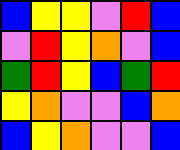[["blue", "yellow", "yellow", "violet", "red", "blue"], ["violet", "red", "yellow", "orange", "violet", "blue"], ["green", "red", "yellow", "blue", "green", "red"], ["yellow", "orange", "violet", "violet", "blue", "orange"], ["blue", "yellow", "orange", "violet", "violet", "blue"]]